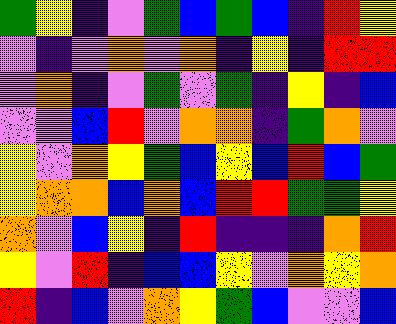[["green", "yellow", "indigo", "violet", "green", "blue", "green", "blue", "indigo", "red", "yellow"], ["violet", "indigo", "violet", "orange", "violet", "orange", "indigo", "yellow", "indigo", "red", "red"], ["violet", "orange", "indigo", "violet", "green", "violet", "green", "indigo", "yellow", "indigo", "blue"], ["violet", "violet", "blue", "red", "violet", "orange", "orange", "indigo", "green", "orange", "violet"], ["yellow", "violet", "orange", "yellow", "green", "blue", "yellow", "blue", "red", "blue", "green"], ["yellow", "orange", "orange", "blue", "orange", "blue", "red", "red", "green", "green", "yellow"], ["orange", "violet", "blue", "yellow", "indigo", "red", "indigo", "indigo", "indigo", "orange", "red"], ["yellow", "violet", "red", "indigo", "blue", "blue", "yellow", "violet", "orange", "yellow", "orange"], ["red", "indigo", "blue", "violet", "orange", "yellow", "green", "blue", "violet", "violet", "blue"]]